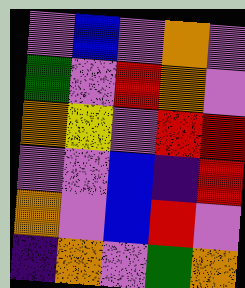[["violet", "blue", "violet", "orange", "violet"], ["green", "violet", "red", "orange", "violet"], ["orange", "yellow", "violet", "red", "red"], ["violet", "violet", "blue", "indigo", "red"], ["orange", "violet", "blue", "red", "violet"], ["indigo", "orange", "violet", "green", "orange"]]